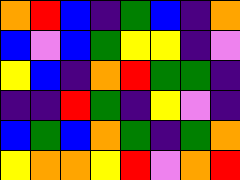[["orange", "red", "blue", "indigo", "green", "blue", "indigo", "orange"], ["blue", "violet", "blue", "green", "yellow", "yellow", "indigo", "violet"], ["yellow", "blue", "indigo", "orange", "red", "green", "green", "indigo"], ["indigo", "indigo", "red", "green", "indigo", "yellow", "violet", "indigo"], ["blue", "green", "blue", "orange", "green", "indigo", "green", "orange"], ["yellow", "orange", "orange", "yellow", "red", "violet", "orange", "red"]]